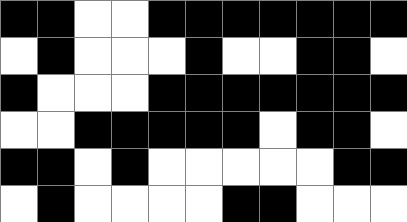[["black", "black", "white", "white", "black", "black", "black", "black", "black", "black", "black"], ["white", "black", "white", "white", "white", "black", "white", "white", "black", "black", "white"], ["black", "white", "white", "white", "black", "black", "black", "black", "black", "black", "black"], ["white", "white", "black", "black", "black", "black", "black", "white", "black", "black", "white"], ["black", "black", "white", "black", "white", "white", "white", "white", "white", "black", "black"], ["white", "black", "white", "white", "white", "white", "black", "black", "white", "white", "white"]]